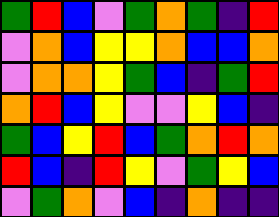[["green", "red", "blue", "violet", "green", "orange", "green", "indigo", "red"], ["violet", "orange", "blue", "yellow", "yellow", "orange", "blue", "blue", "orange"], ["violet", "orange", "orange", "yellow", "green", "blue", "indigo", "green", "red"], ["orange", "red", "blue", "yellow", "violet", "violet", "yellow", "blue", "indigo"], ["green", "blue", "yellow", "red", "blue", "green", "orange", "red", "orange"], ["red", "blue", "indigo", "red", "yellow", "violet", "green", "yellow", "blue"], ["violet", "green", "orange", "violet", "blue", "indigo", "orange", "indigo", "indigo"]]